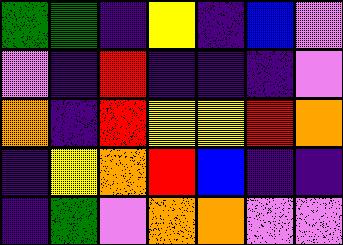[["green", "green", "indigo", "yellow", "indigo", "blue", "violet"], ["violet", "indigo", "red", "indigo", "indigo", "indigo", "violet"], ["orange", "indigo", "red", "yellow", "yellow", "red", "orange"], ["indigo", "yellow", "orange", "red", "blue", "indigo", "indigo"], ["indigo", "green", "violet", "orange", "orange", "violet", "violet"]]